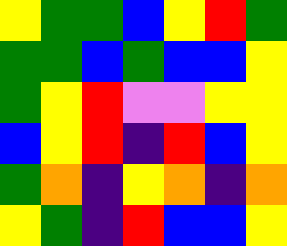[["yellow", "green", "green", "blue", "yellow", "red", "green"], ["green", "green", "blue", "green", "blue", "blue", "yellow"], ["green", "yellow", "red", "violet", "violet", "yellow", "yellow"], ["blue", "yellow", "red", "indigo", "red", "blue", "yellow"], ["green", "orange", "indigo", "yellow", "orange", "indigo", "orange"], ["yellow", "green", "indigo", "red", "blue", "blue", "yellow"]]